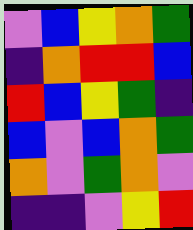[["violet", "blue", "yellow", "orange", "green"], ["indigo", "orange", "red", "red", "blue"], ["red", "blue", "yellow", "green", "indigo"], ["blue", "violet", "blue", "orange", "green"], ["orange", "violet", "green", "orange", "violet"], ["indigo", "indigo", "violet", "yellow", "red"]]